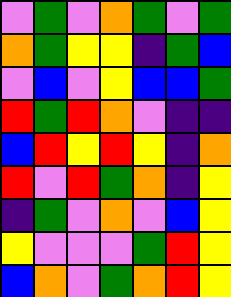[["violet", "green", "violet", "orange", "green", "violet", "green"], ["orange", "green", "yellow", "yellow", "indigo", "green", "blue"], ["violet", "blue", "violet", "yellow", "blue", "blue", "green"], ["red", "green", "red", "orange", "violet", "indigo", "indigo"], ["blue", "red", "yellow", "red", "yellow", "indigo", "orange"], ["red", "violet", "red", "green", "orange", "indigo", "yellow"], ["indigo", "green", "violet", "orange", "violet", "blue", "yellow"], ["yellow", "violet", "violet", "violet", "green", "red", "yellow"], ["blue", "orange", "violet", "green", "orange", "red", "yellow"]]